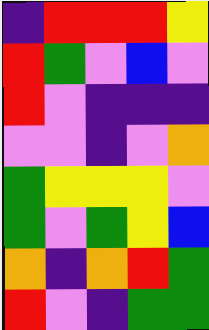[["indigo", "red", "red", "red", "yellow"], ["red", "green", "violet", "blue", "violet"], ["red", "violet", "indigo", "indigo", "indigo"], ["violet", "violet", "indigo", "violet", "orange"], ["green", "yellow", "yellow", "yellow", "violet"], ["green", "violet", "green", "yellow", "blue"], ["orange", "indigo", "orange", "red", "green"], ["red", "violet", "indigo", "green", "green"]]